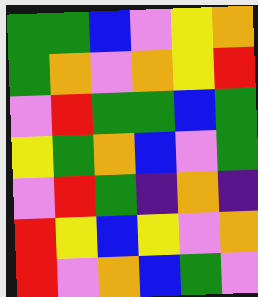[["green", "green", "blue", "violet", "yellow", "orange"], ["green", "orange", "violet", "orange", "yellow", "red"], ["violet", "red", "green", "green", "blue", "green"], ["yellow", "green", "orange", "blue", "violet", "green"], ["violet", "red", "green", "indigo", "orange", "indigo"], ["red", "yellow", "blue", "yellow", "violet", "orange"], ["red", "violet", "orange", "blue", "green", "violet"]]